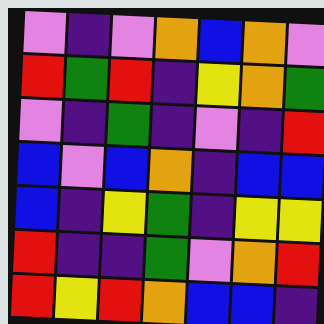[["violet", "indigo", "violet", "orange", "blue", "orange", "violet"], ["red", "green", "red", "indigo", "yellow", "orange", "green"], ["violet", "indigo", "green", "indigo", "violet", "indigo", "red"], ["blue", "violet", "blue", "orange", "indigo", "blue", "blue"], ["blue", "indigo", "yellow", "green", "indigo", "yellow", "yellow"], ["red", "indigo", "indigo", "green", "violet", "orange", "red"], ["red", "yellow", "red", "orange", "blue", "blue", "indigo"]]